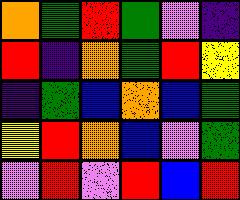[["orange", "green", "red", "green", "violet", "indigo"], ["red", "indigo", "orange", "green", "red", "yellow"], ["indigo", "green", "blue", "orange", "blue", "green"], ["yellow", "red", "orange", "blue", "violet", "green"], ["violet", "red", "violet", "red", "blue", "red"]]